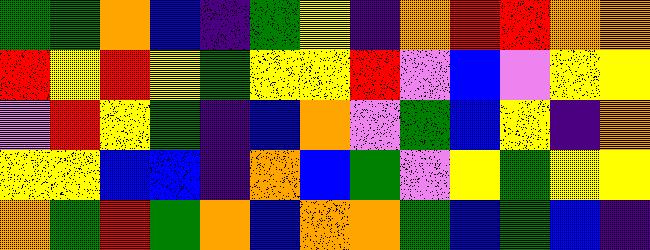[["green", "green", "orange", "blue", "indigo", "green", "yellow", "indigo", "orange", "red", "red", "orange", "orange"], ["red", "yellow", "red", "yellow", "green", "yellow", "yellow", "red", "violet", "blue", "violet", "yellow", "yellow"], ["violet", "red", "yellow", "green", "indigo", "blue", "orange", "violet", "green", "blue", "yellow", "indigo", "orange"], ["yellow", "yellow", "blue", "blue", "indigo", "orange", "blue", "green", "violet", "yellow", "green", "yellow", "yellow"], ["orange", "green", "red", "green", "orange", "blue", "orange", "orange", "green", "blue", "green", "blue", "indigo"]]